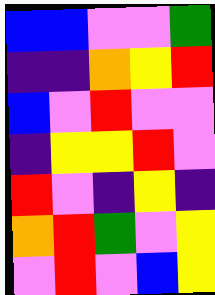[["blue", "blue", "violet", "violet", "green"], ["indigo", "indigo", "orange", "yellow", "red"], ["blue", "violet", "red", "violet", "violet"], ["indigo", "yellow", "yellow", "red", "violet"], ["red", "violet", "indigo", "yellow", "indigo"], ["orange", "red", "green", "violet", "yellow"], ["violet", "red", "violet", "blue", "yellow"]]